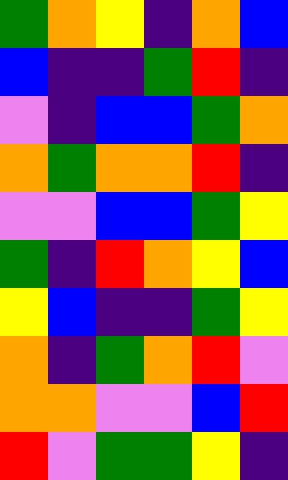[["green", "orange", "yellow", "indigo", "orange", "blue"], ["blue", "indigo", "indigo", "green", "red", "indigo"], ["violet", "indigo", "blue", "blue", "green", "orange"], ["orange", "green", "orange", "orange", "red", "indigo"], ["violet", "violet", "blue", "blue", "green", "yellow"], ["green", "indigo", "red", "orange", "yellow", "blue"], ["yellow", "blue", "indigo", "indigo", "green", "yellow"], ["orange", "indigo", "green", "orange", "red", "violet"], ["orange", "orange", "violet", "violet", "blue", "red"], ["red", "violet", "green", "green", "yellow", "indigo"]]